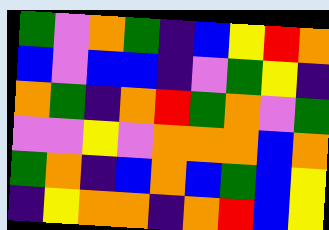[["green", "violet", "orange", "green", "indigo", "blue", "yellow", "red", "orange"], ["blue", "violet", "blue", "blue", "indigo", "violet", "green", "yellow", "indigo"], ["orange", "green", "indigo", "orange", "red", "green", "orange", "violet", "green"], ["violet", "violet", "yellow", "violet", "orange", "orange", "orange", "blue", "orange"], ["green", "orange", "indigo", "blue", "orange", "blue", "green", "blue", "yellow"], ["indigo", "yellow", "orange", "orange", "indigo", "orange", "red", "blue", "yellow"]]